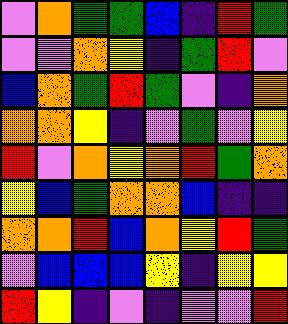[["violet", "orange", "green", "green", "blue", "indigo", "red", "green"], ["violet", "violet", "orange", "yellow", "indigo", "green", "red", "violet"], ["blue", "orange", "green", "red", "green", "violet", "indigo", "orange"], ["orange", "orange", "yellow", "indigo", "violet", "green", "violet", "yellow"], ["red", "violet", "orange", "yellow", "orange", "red", "green", "orange"], ["yellow", "blue", "green", "orange", "orange", "blue", "indigo", "indigo"], ["orange", "orange", "red", "blue", "orange", "yellow", "red", "green"], ["violet", "blue", "blue", "blue", "yellow", "indigo", "yellow", "yellow"], ["red", "yellow", "indigo", "violet", "indigo", "violet", "violet", "red"]]